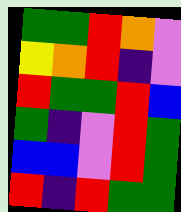[["green", "green", "red", "orange", "violet"], ["yellow", "orange", "red", "indigo", "violet"], ["red", "green", "green", "red", "blue"], ["green", "indigo", "violet", "red", "green"], ["blue", "blue", "violet", "red", "green"], ["red", "indigo", "red", "green", "green"]]